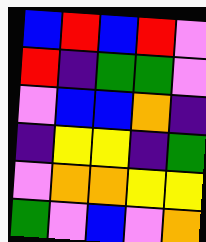[["blue", "red", "blue", "red", "violet"], ["red", "indigo", "green", "green", "violet"], ["violet", "blue", "blue", "orange", "indigo"], ["indigo", "yellow", "yellow", "indigo", "green"], ["violet", "orange", "orange", "yellow", "yellow"], ["green", "violet", "blue", "violet", "orange"]]